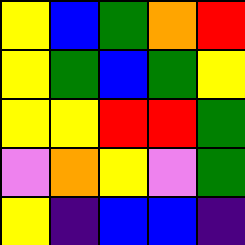[["yellow", "blue", "green", "orange", "red"], ["yellow", "green", "blue", "green", "yellow"], ["yellow", "yellow", "red", "red", "green"], ["violet", "orange", "yellow", "violet", "green"], ["yellow", "indigo", "blue", "blue", "indigo"]]